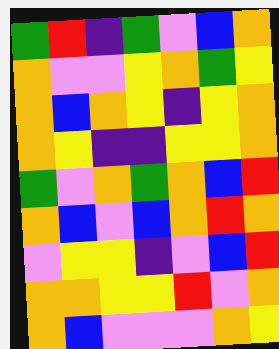[["green", "red", "indigo", "green", "violet", "blue", "orange"], ["orange", "violet", "violet", "yellow", "orange", "green", "yellow"], ["orange", "blue", "orange", "yellow", "indigo", "yellow", "orange"], ["orange", "yellow", "indigo", "indigo", "yellow", "yellow", "orange"], ["green", "violet", "orange", "green", "orange", "blue", "red"], ["orange", "blue", "violet", "blue", "orange", "red", "orange"], ["violet", "yellow", "yellow", "indigo", "violet", "blue", "red"], ["orange", "orange", "yellow", "yellow", "red", "violet", "orange"], ["orange", "blue", "violet", "violet", "violet", "orange", "yellow"]]